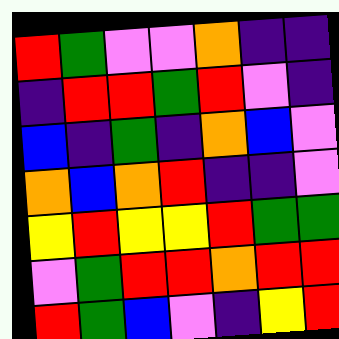[["red", "green", "violet", "violet", "orange", "indigo", "indigo"], ["indigo", "red", "red", "green", "red", "violet", "indigo"], ["blue", "indigo", "green", "indigo", "orange", "blue", "violet"], ["orange", "blue", "orange", "red", "indigo", "indigo", "violet"], ["yellow", "red", "yellow", "yellow", "red", "green", "green"], ["violet", "green", "red", "red", "orange", "red", "red"], ["red", "green", "blue", "violet", "indigo", "yellow", "red"]]